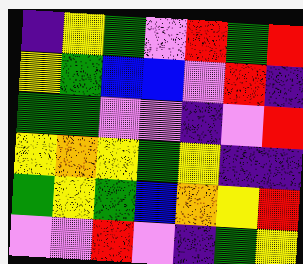[["indigo", "yellow", "green", "violet", "red", "green", "red"], ["yellow", "green", "blue", "blue", "violet", "red", "indigo"], ["green", "green", "violet", "violet", "indigo", "violet", "red"], ["yellow", "orange", "yellow", "green", "yellow", "indigo", "indigo"], ["green", "yellow", "green", "blue", "orange", "yellow", "red"], ["violet", "violet", "red", "violet", "indigo", "green", "yellow"]]